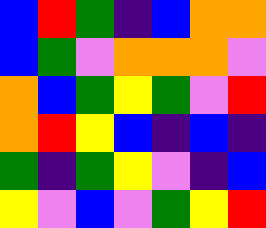[["blue", "red", "green", "indigo", "blue", "orange", "orange"], ["blue", "green", "violet", "orange", "orange", "orange", "violet"], ["orange", "blue", "green", "yellow", "green", "violet", "red"], ["orange", "red", "yellow", "blue", "indigo", "blue", "indigo"], ["green", "indigo", "green", "yellow", "violet", "indigo", "blue"], ["yellow", "violet", "blue", "violet", "green", "yellow", "red"]]